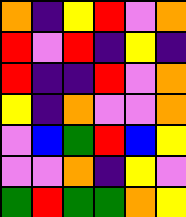[["orange", "indigo", "yellow", "red", "violet", "orange"], ["red", "violet", "red", "indigo", "yellow", "indigo"], ["red", "indigo", "indigo", "red", "violet", "orange"], ["yellow", "indigo", "orange", "violet", "violet", "orange"], ["violet", "blue", "green", "red", "blue", "yellow"], ["violet", "violet", "orange", "indigo", "yellow", "violet"], ["green", "red", "green", "green", "orange", "yellow"]]